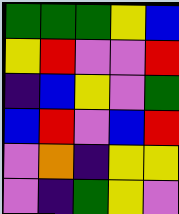[["green", "green", "green", "yellow", "blue"], ["yellow", "red", "violet", "violet", "red"], ["indigo", "blue", "yellow", "violet", "green"], ["blue", "red", "violet", "blue", "red"], ["violet", "orange", "indigo", "yellow", "yellow"], ["violet", "indigo", "green", "yellow", "violet"]]